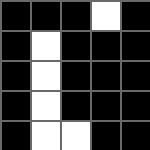[["black", "black", "black", "white", "black"], ["black", "white", "black", "black", "black"], ["black", "white", "black", "black", "black"], ["black", "white", "black", "black", "black"], ["black", "white", "white", "black", "black"]]